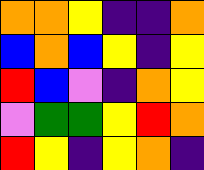[["orange", "orange", "yellow", "indigo", "indigo", "orange"], ["blue", "orange", "blue", "yellow", "indigo", "yellow"], ["red", "blue", "violet", "indigo", "orange", "yellow"], ["violet", "green", "green", "yellow", "red", "orange"], ["red", "yellow", "indigo", "yellow", "orange", "indigo"]]